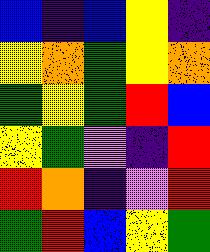[["blue", "indigo", "blue", "yellow", "indigo"], ["yellow", "orange", "green", "yellow", "orange"], ["green", "yellow", "green", "red", "blue"], ["yellow", "green", "violet", "indigo", "red"], ["red", "orange", "indigo", "violet", "red"], ["green", "red", "blue", "yellow", "green"]]